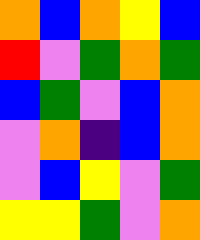[["orange", "blue", "orange", "yellow", "blue"], ["red", "violet", "green", "orange", "green"], ["blue", "green", "violet", "blue", "orange"], ["violet", "orange", "indigo", "blue", "orange"], ["violet", "blue", "yellow", "violet", "green"], ["yellow", "yellow", "green", "violet", "orange"]]